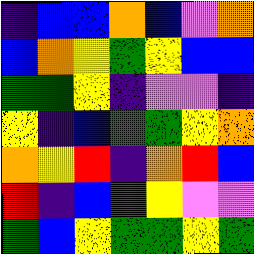[["indigo", "blue", "blue", "orange", "blue", "violet", "orange"], ["blue", "orange", "yellow", "green", "yellow", "blue", "blue"], ["green", "green", "yellow", "indigo", "violet", "violet", "indigo"], ["yellow", "indigo", "blue", "green", "green", "yellow", "orange"], ["orange", "yellow", "red", "indigo", "orange", "red", "blue"], ["red", "indigo", "blue", "green", "yellow", "violet", "violet"], ["green", "blue", "yellow", "green", "green", "yellow", "green"]]